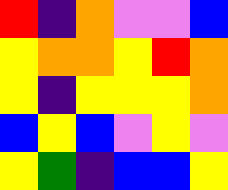[["red", "indigo", "orange", "violet", "violet", "blue"], ["yellow", "orange", "orange", "yellow", "red", "orange"], ["yellow", "indigo", "yellow", "yellow", "yellow", "orange"], ["blue", "yellow", "blue", "violet", "yellow", "violet"], ["yellow", "green", "indigo", "blue", "blue", "yellow"]]